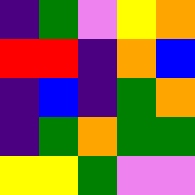[["indigo", "green", "violet", "yellow", "orange"], ["red", "red", "indigo", "orange", "blue"], ["indigo", "blue", "indigo", "green", "orange"], ["indigo", "green", "orange", "green", "green"], ["yellow", "yellow", "green", "violet", "violet"]]